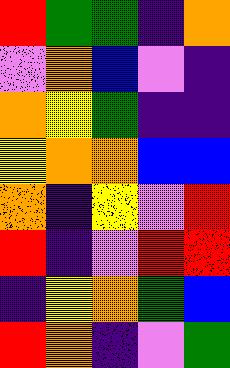[["red", "green", "green", "indigo", "orange"], ["violet", "orange", "blue", "violet", "indigo"], ["orange", "yellow", "green", "indigo", "indigo"], ["yellow", "orange", "orange", "blue", "blue"], ["orange", "indigo", "yellow", "violet", "red"], ["red", "indigo", "violet", "red", "red"], ["indigo", "yellow", "orange", "green", "blue"], ["red", "orange", "indigo", "violet", "green"]]